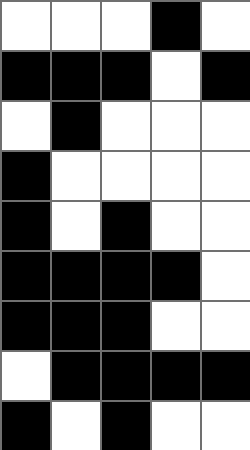[["white", "white", "white", "black", "white"], ["black", "black", "black", "white", "black"], ["white", "black", "white", "white", "white"], ["black", "white", "white", "white", "white"], ["black", "white", "black", "white", "white"], ["black", "black", "black", "black", "white"], ["black", "black", "black", "white", "white"], ["white", "black", "black", "black", "black"], ["black", "white", "black", "white", "white"]]